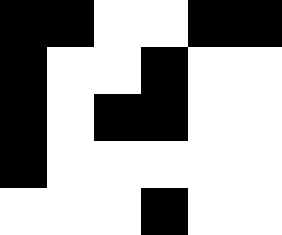[["black", "black", "white", "white", "black", "black"], ["black", "white", "white", "black", "white", "white"], ["black", "white", "black", "black", "white", "white"], ["black", "white", "white", "white", "white", "white"], ["white", "white", "white", "black", "white", "white"]]